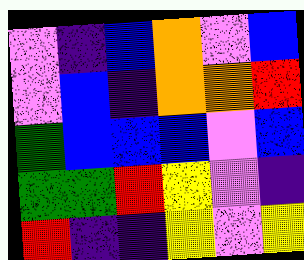[["violet", "indigo", "blue", "orange", "violet", "blue"], ["violet", "blue", "indigo", "orange", "orange", "red"], ["green", "blue", "blue", "blue", "violet", "blue"], ["green", "green", "red", "yellow", "violet", "indigo"], ["red", "indigo", "indigo", "yellow", "violet", "yellow"]]